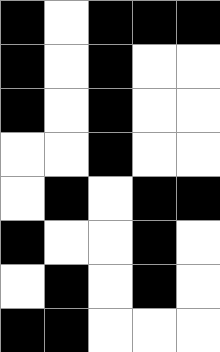[["black", "white", "black", "black", "black"], ["black", "white", "black", "white", "white"], ["black", "white", "black", "white", "white"], ["white", "white", "black", "white", "white"], ["white", "black", "white", "black", "black"], ["black", "white", "white", "black", "white"], ["white", "black", "white", "black", "white"], ["black", "black", "white", "white", "white"]]